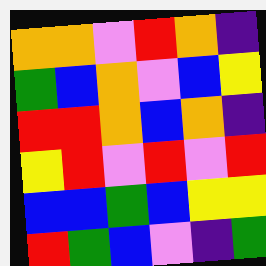[["orange", "orange", "violet", "red", "orange", "indigo"], ["green", "blue", "orange", "violet", "blue", "yellow"], ["red", "red", "orange", "blue", "orange", "indigo"], ["yellow", "red", "violet", "red", "violet", "red"], ["blue", "blue", "green", "blue", "yellow", "yellow"], ["red", "green", "blue", "violet", "indigo", "green"]]